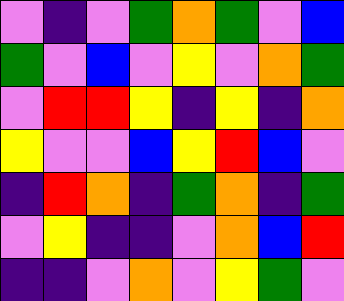[["violet", "indigo", "violet", "green", "orange", "green", "violet", "blue"], ["green", "violet", "blue", "violet", "yellow", "violet", "orange", "green"], ["violet", "red", "red", "yellow", "indigo", "yellow", "indigo", "orange"], ["yellow", "violet", "violet", "blue", "yellow", "red", "blue", "violet"], ["indigo", "red", "orange", "indigo", "green", "orange", "indigo", "green"], ["violet", "yellow", "indigo", "indigo", "violet", "orange", "blue", "red"], ["indigo", "indigo", "violet", "orange", "violet", "yellow", "green", "violet"]]